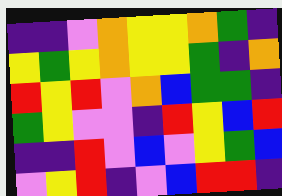[["indigo", "indigo", "violet", "orange", "yellow", "yellow", "orange", "green", "indigo"], ["yellow", "green", "yellow", "orange", "yellow", "yellow", "green", "indigo", "orange"], ["red", "yellow", "red", "violet", "orange", "blue", "green", "green", "indigo"], ["green", "yellow", "violet", "violet", "indigo", "red", "yellow", "blue", "red"], ["indigo", "indigo", "red", "violet", "blue", "violet", "yellow", "green", "blue"], ["violet", "yellow", "red", "indigo", "violet", "blue", "red", "red", "indigo"]]